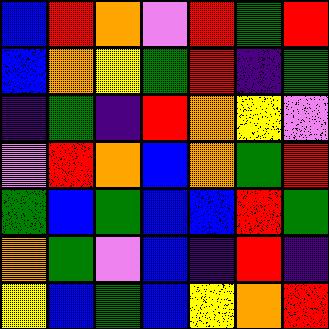[["blue", "red", "orange", "violet", "red", "green", "red"], ["blue", "orange", "yellow", "green", "red", "indigo", "green"], ["indigo", "green", "indigo", "red", "orange", "yellow", "violet"], ["violet", "red", "orange", "blue", "orange", "green", "red"], ["green", "blue", "green", "blue", "blue", "red", "green"], ["orange", "green", "violet", "blue", "indigo", "red", "indigo"], ["yellow", "blue", "green", "blue", "yellow", "orange", "red"]]